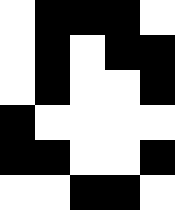[["white", "black", "black", "black", "white"], ["white", "black", "white", "black", "black"], ["white", "black", "white", "white", "black"], ["black", "white", "white", "white", "white"], ["black", "black", "white", "white", "black"], ["white", "white", "black", "black", "white"]]